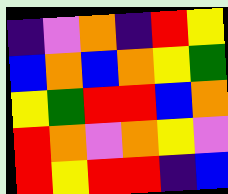[["indigo", "violet", "orange", "indigo", "red", "yellow"], ["blue", "orange", "blue", "orange", "yellow", "green"], ["yellow", "green", "red", "red", "blue", "orange"], ["red", "orange", "violet", "orange", "yellow", "violet"], ["red", "yellow", "red", "red", "indigo", "blue"]]